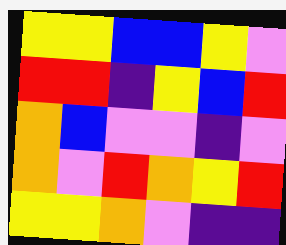[["yellow", "yellow", "blue", "blue", "yellow", "violet"], ["red", "red", "indigo", "yellow", "blue", "red"], ["orange", "blue", "violet", "violet", "indigo", "violet"], ["orange", "violet", "red", "orange", "yellow", "red"], ["yellow", "yellow", "orange", "violet", "indigo", "indigo"]]